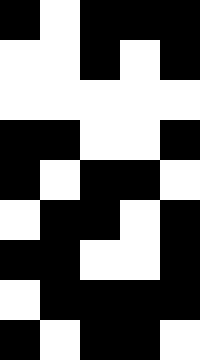[["black", "white", "black", "black", "black"], ["white", "white", "black", "white", "black"], ["white", "white", "white", "white", "white"], ["black", "black", "white", "white", "black"], ["black", "white", "black", "black", "white"], ["white", "black", "black", "white", "black"], ["black", "black", "white", "white", "black"], ["white", "black", "black", "black", "black"], ["black", "white", "black", "black", "white"]]